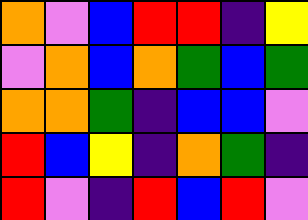[["orange", "violet", "blue", "red", "red", "indigo", "yellow"], ["violet", "orange", "blue", "orange", "green", "blue", "green"], ["orange", "orange", "green", "indigo", "blue", "blue", "violet"], ["red", "blue", "yellow", "indigo", "orange", "green", "indigo"], ["red", "violet", "indigo", "red", "blue", "red", "violet"]]